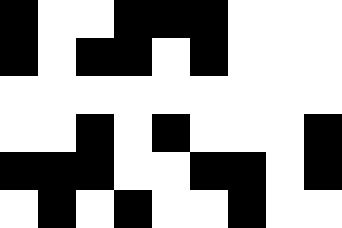[["black", "white", "white", "black", "black", "black", "white", "white", "white"], ["black", "white", "black", "black", "white", "black", "white", "white", "white"], ["white", "white", "white", "white", "white", "white", "white", "white", "white"], ["white", "white", "black", "white", "black", "white", "white", "white", "black"], ["black", "black", "black", "white", "white", "black", "black", "white", "black"], ["white", "black", "white", "black", "white", "white", "black", "white", "white"]]